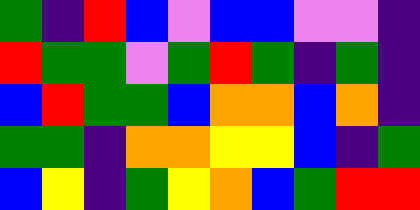[["green", "indigo", "red", "blue", "violet", "blue", "blue", "violet", "violet", "indigo"], ["red", "green", "green", "violet", "green", "red", "green", "indigo", "green", "indigo"], ["blue", "red", "green", "green", "blue", "orange", "orange", "blue", "orange", "indigo"], ["green", "green", "indigo", "orange", "orange", "yellow", "yellow", "blue", "indigo", "green"], ["blue", "yellow", "indigo", "green", "yellow", "orange", "blue", "green", "red", "red"]]